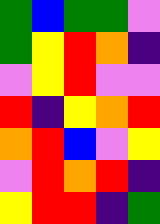[["green", "blue", "green", "green", "violet"], ["green", "yellow", "red", "orange", "indigo"], ["violet", "yellow", "red", "violet", "violet"], ["red", "indigo", "yellow", "orange", "red"], ["orange", "red", "blue", "violet", "yellow"], ["violet", "red", "orange", "red", "indigo"], ["yellow", "red", "red", "indigo", "green"]]